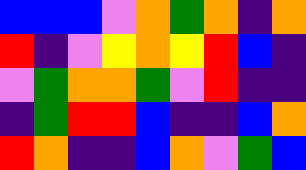[["blue", "blue", "blue", "violet", "orange", "green", "orange", "indigo", "orange"], ["red", "indigo", "violet", "yellow", "orange", "yellow", "red", "blue", "indigo"], ["violet", "green", "orange", "orange", "green", "violet", "red", "indigo", "indigo"], ["indigo", "green", "red", "red", "blue", "indigo", "indigo", "blue", "orange"], ["red", "orange", "indigo", "indigo", "blue", "orange", "violet", "green", "blue"]]